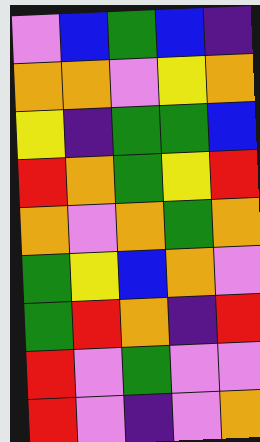[["violet", "blue", "green", "blue", "indigo"], ["orange", "orange", "violet", "yellow", "orange"], ["yellow", "indigo", "green", "green", "blue"], ["red", "orange", "green", "yellow", "red"], ["orange", "violet", "orange", "green", "orange"], ["green", "yellow", "blue", "orange", "violet"], ["green", "red", "orange", "indigo", "red"], ["red", "violet", "green", "violet", "violet"], ["red", "violet", "indigo", "violet", "orange"]]